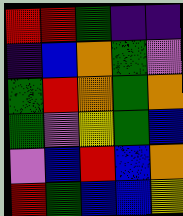[["red", "red", "green", "indigo", "indigo"], ["indigo", "blue", "orange", "green", "violet"], ["green", "red", "orange", "green", "orange"], ["green", "violet", "yellow", "green", "blue"], ["violet", "blue", "red", "blue", "orange"], ["red", "green", "blue", "blue", "yellow"]]